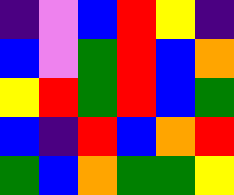[["indigo", "violet", "blue", "red", "yellow", "indigo"], ["blue", "violet", "green", "red", "blue", "orange"], ["yellow", "red", "green", "red", "blue", "green"], ["blue", "indigo", "red", "blue", "orange", "red"], ["green", "blue", "orange", "green", "green", "yellow"]]